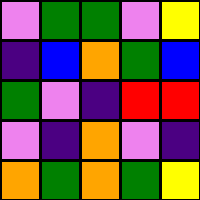[["violet", "green", "green", "violet", "yellow"], ["indigo", "blue", "orange", "green", "blue"], ["green", "violet", "indigo", "red", "red"], ["violet", "indigo", "orange", "violet", "indigo"], ["orange", "green", "orange", "green", "yellow"]]